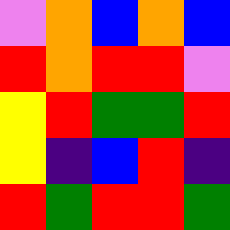[["violet", "orange", "blue", "orange", "blue"], ["red", "orange", "red", "red", "violet"], ["yellow", "red", "green", "green", "red"], ["yellow", "indigo", "blue", "red", "indigo"], ["red", "green", "red", "red", "green"]]